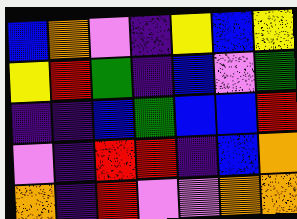[["blue", "orange", "violet", "indigo", "yellow", "blue", "yellow"], ["yellow", "red", "green", "indigo", "blue", "violet", "green"], ["indigo", "indigo", "blue", "green", "blue", "blue", "red"], ["violet", "indigo", "red", "red", "indigo", "blue", "orange"], ["orange", "indigo", "red", "violet", "violet", "orange", "orange"]]